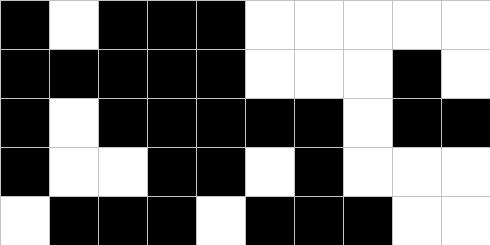[["black", "white", "black", "black", "black", "white", "white", "white", "white", "white"], ["black", "black", "black", "black", "black", "white", "white", "white", "black", "white"], ["black", "white", "black", "black", "black", "black", "black", "white", "black", "black"], ["black", "white", "white", "black", "black", "white", "black", "white", "white", "white"], ["white", "black", "black", "black", "white", "black", "black", "black", "white", "white"]]